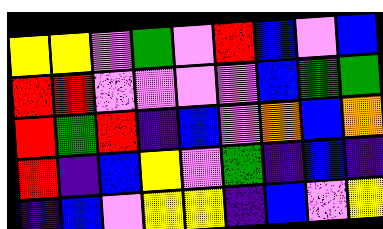[["yellow", "yellow", "violet", "green", "violet", "red", "blue", "violet", "blue"], ["red", "red", "violet", "violet", "violet", "violet", "blue", "green", "green"], ["red", "green", "red", "indigo", "blue", "violet", "orange", "blue", "orange"], ["red", "indigo", "blue", "yellow", "violet", "green", "indigo", "blue", "indigo"], ["indigo", "blue", "violet", "yellow", "yellow", "indigo", "blue", "violet", "yellow"]]